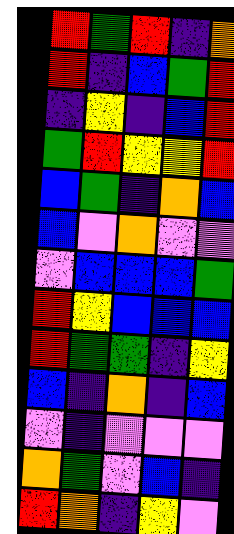[["red", "green", "red", "indigo", "orange"], ["red", "indigo", "blue", "green", "red"], ["indigo", "yellow", "indigo", "blue", "red"], ["green", "red", "yellow", "yellow", "red"], ["blue", "green", "indigo", "orange", "blue"], ["blue", "violet", "orange", "violet", "violet"], ["violet", "blue", "blue", "blue", "green"], ["red", "yellow", "blue", "blue", "blue"], ["red", "green", "green", "indigo", "yellow"], ["blue", "indigo", "orange", "indigo", "blue"], ["violet", "indigo", "violet", "violet", "violet"], ["orange", "green", "violet", "blue", "indigo"], ["red", "orange", "indigo", "yellow", "violet"]]